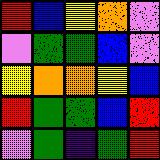[["red", "blue", "yellow", "orange", "violet"], ["violet", "green", "green", "blue", "violet"], ["yellow", "orange", "orange", "yellow", "blue"], ["red", "green", "green", "blue", "red"], ["violet", "green", "indigo", "green", "red"]]